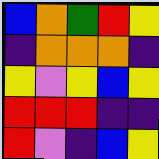[["blue", "orange", "green", "red", "yellow"], ["indigo", "orange", "orange", "orange", "indigo"], ["yellow", "violet", "yellow", "blue", "yellow"], ["red", "red", "red", "indigo", "indigo"], ["red", "violet", "indigo", "blue", "yellow"]]